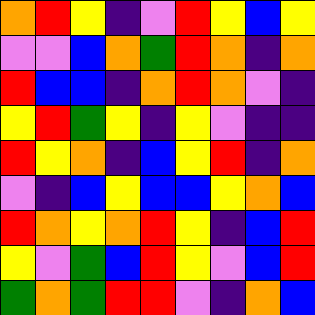[["orange", "red", "yellow", "indigo", "violet", "red", "yellow", "blue", "yellow"], ["violet", "violet", "blue", "orange", "green", "red", "orange", "indigo", "orange"], ["red", "blue", "blue", "indigo", "orange", "red", "orange", "violet", "indigo"], ["yellow", "red", "green", "yellow", "indigo", "yellow", "violet", "indigo", "indigo"], ["red", "yellow", "orange", "indigo", "blue", "yellow", "red", "indigo", "orange"], ["violet", "indigo", "blue", "yellow", "blue", "blue", "yellow", "orange", "blue"], ["red", "orange", "yellow", "orange", "red", "yellow", "indigo", "blue", "red"], ["yellow", "violet", "green", "blue", "red", "yellow", "violet", "blue", "red"], ["green", "orange", "green", "red", "red", "violet", "indigo", "orange", "blue"]]